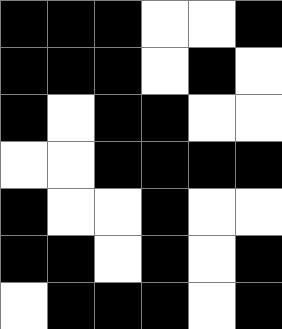[["black", "black", "black", "white", "white", "black"], ["black", "black", "black", "white", "black", "white"], ["black", "white", "black", "black", "white", "white"], ["white", "white", "black", "black", "black", "black"], ["black", "white", "white", "black", "white", "white"], ["black", "black", "white", "black", "white", "black"], ["white", "black", "black", "black", "white", "black"]]